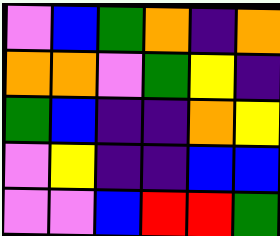[["violet", "blue", "green", "orange", "indigo", "orange"], ["orange", "orange", "violet", "green", "yellow", "indigo"], ["green", "blue", "indigo", "indigo", "orange", "yellow"], ["violet", "yellow", "indigo", "indigo", "blue", "blue"], ["violet", "violet", "blue", "red", "red", "green"]]